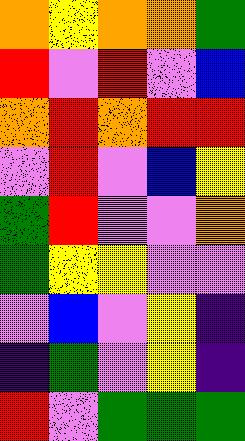[["orange", "yellow", "orange", "orange", "green"], ["red", "violet", "red", "violet", "blue"], ["orange", "red", "orange", "red", "red"], ["violet", "red", "violet", "blue", "yellow"], ["green", "red", "violet", "violet", "orange"], ["green", "yellow", "yellow", "violet", "violet"], ["violet", "blue", "violet", "yellow", "indigo"], ["indigo", "green", "violet", "yellow", "indigo"], ["red", "violet", "green", "green", "green"]]